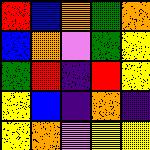[["red", "blue", "orange", "green", "orange"], ["blue", "orange", "violet", "green", "yellow"], ["green", "red", "indigo", "red", "yellow"], ["yellow", "blue", "indigo", "orange", "indigo"], ["yellow", "orange", "violet", "yellow", "yellow"]]